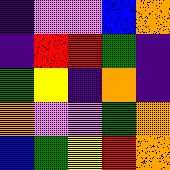[["indigo", "violet", "violet", "blue", "orange"], ["indigo", "red", "red", "green", "indigo"], ["green", "yellow", "indigo", "orange", "indigo"], ["orange", "violet", "violet", "green", "orange"], ["blue", "green", "yellow", "red", "orange"]]